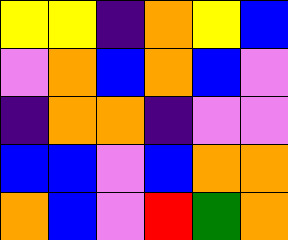[["yellow", "yellow", "indigo", "orange", "yellow", "blue"], ["violet", "orange", "blue", "orange", "blue", "violet"], ["indigo", "orange", "orange", "indigo", "violet", "violet"], ["blue", "blue", "violet", "blue", "orange", "orange"], ["orange", "blue", "violet", "red", "green", "orange"]]